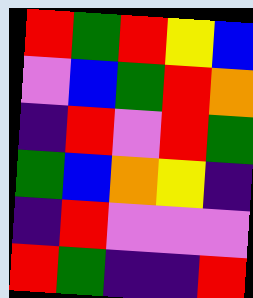[["red", "green", "red", "yellow", "blue"], ["violet", "blue", "green", "red", "orange"], ["indigo", "red", "violet", "red", "green"], ["green", "blue", "orange", "yellow", "indigo"], ["indigo", "red", "violet", "violet", "violet"], ["red", "green", "indigo", "indigo", "red"]]